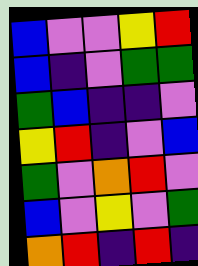[["blue", "violet", "violet", "yellow", "red"], ["blue", "indigo", "violet", "green", "green"], ["green", "blue", "indigo", "indigo", "violet"], ["yellow", "red", "indigo", "violet", "blue"], ["green", "violet", "orange", "red", "violet"], ["blue", "violet", "yellow", "violet", "green"], ["orange", "red", "indigo", "red", "indigo"]]